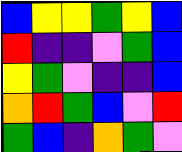[["blue", "yellow", "yellow", "green", "yellow", "blue"], ["red", "indigo", "indigo", "violet", "green", "blue"], ["yellow", "green", "violet", "indigo", "indigo", "blue"], ["orange", "red", "green", "blue", "violet", "red"], ["green", "blue", "indigo", "orange", "green", "violet"]]